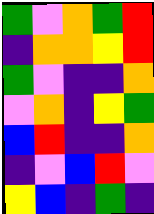[["green", "violet", "orange", "green", "red"], ["indigo", "orange", "orange", "yellow", "red"], ["green", "violet", "indigo", "indigo", "orange"], ["violet", "orange", "indigo", "yellow", "green"], ["blue", "red", "indigo", "indigo", "orange"], ["indigo", "violet", "blue", "red", "violet"], ["yellow", "blue", "indigo", "green", "indigo"]]